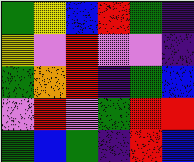[["green", "yellow", "blue", "red", "green", "indigo"], ["yellow", "violet", "red", "violet", "violet", "indigo"], ["green", "orange", "red", "indigo", "green", "blue"], ["violet", "red", "violet", "green", "red", "red"], ["green", "blue", "green", "indigo", "red", "blue"]]